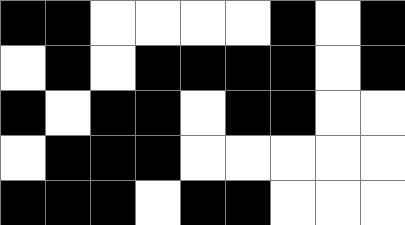[["black", "black", "white", "white", "white", "white", "black", "white", "black"], ["white", "black", "white", "black", "black", "black", "black", "white", "black"], ["black", "white", "black", "black", "white", "black", "black", "white", "white"], ["white", "black", "black", "black", "white", "white", "white", "white", "white"], ["black", "black", "black", "white", "black", "black", "white", "white", "white"]]